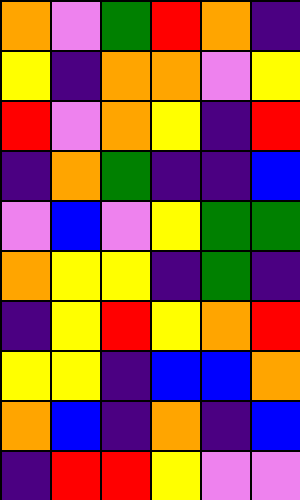[["orange", "violet", "green", "red", "orange", "indigo"], ["yellow", "indigo", "orange", "orange", "violet", "yellow"], ["red", "violet", "orange", "yellow", "indigo", "red"], ["indigo", "orange", "green", "indigo", "indigo", "blue"], ["violet", "blue", "violet", "yellow", "green", "green"], ["orange", "yellow", "yellow", "indigo", "green", "indigo"], ["indigo", "yellow", "red", "yellow", "orange", "red"], ["yellow", "yellow", "indigo", "blue", "blue", "orange"], ["orange", "blue", "indigo", "orange", "indigo", "blue"], ["indigo", "red", "red", "yellow", "violet", "violet"]]